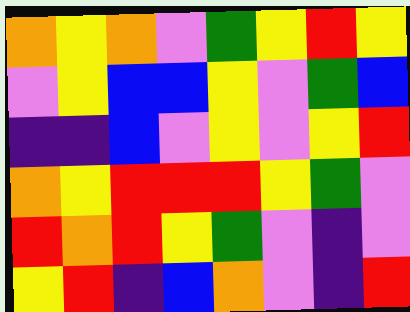[["orange", "yellow", "orange", "violet", "green", "yellow", "red", "yellow"], ["violet", "yellow", "blue", "blue", "yellow", "violet", "green", "blue"], ["indigo", "indigo", "blue", "violet", "yellow", "violet", "yellow", "red"], ["orange", "yellow", "red", "red", "red", "yellow", "green", "violet"], ["red", "orange", "red", "yellow", "green", "violet", "indigo", "violet"], ["yellow", "red", "indigo", "blue", "orange", "violet", "indigo", "red"]]